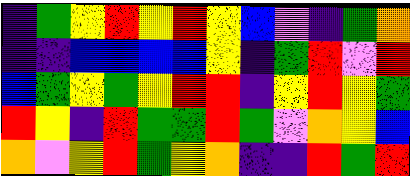[["indigo", "green", "yellow", "red", "yellow", "red", "yellow", "blue", "violet", "indigo", "green", "orange"], ["indigo", "indigo", "blue", "blue", "blue", "blue", "yellow", "indigo", "green", "red", "violet", "red"], ["blue", "green", "yellow", "green", "yellow", "red", "red", "indigo", "yellow", "red", "yellow", "green"], ["red", "yellow", "indigo", "red", "green", "green", "red", "green", "violet", "orange", "yellow", "blue"], ["orange", "violet", "yellow", "red", "green", "yellow", "orange", "indigo", "indigo", "red", "green", "red"]]